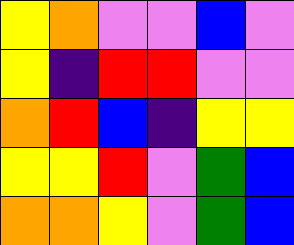[["yellow", "orange", "violet", "violet", "blue", "violet"], ["yellow", "indigo", "red", "red", "violet", "violet"], ["orange", "red", "blue", "indigo", "yellow", "yellow"], ["yellow", "yellow", "red", "violet", "green", "blue"], ["orange", "orange", "yellow", "violet", "green", "blue"]]